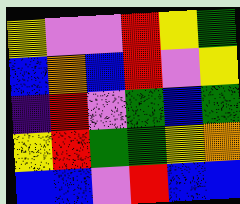[["yellow", "violet", "violet", "red", "yellow", "green"], ["blue", "orange", "blue", "red", "violet", "yellow"], ["indigo", "red", "violet", "green", "blue", "green"], ["yellow", "red", "green", "green", "yellow", "orange"], ["blue", "blue", "violet", "red", "blue", "blue"]]